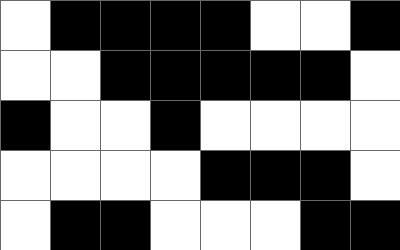[["white", "black", "black", "black", "black", "white", "white", "black"], ["white", "white", "black", "black", "black", "black", "black", "white"], ["black", "white", "white", "black", "white", "white", "white", "white"], ["white", "white", "white", "white", "black", "black", "black", "white"], ["white", "black", "black", "white", "white", "white", "black", "black"]]